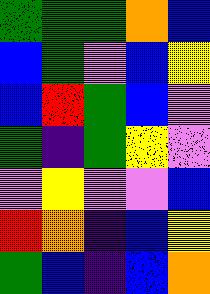[["green", "green", "green", "orange", "blue"], ["blue", "green", "violet", "blue", "yellow"], ["blue", "red", "green", "blue", "violet"], ["green", "indigo", "green", "yellow", "violet"], ["violet", "yellow", "violet", "violet", "blue"], ["red", "orange", "indigo", "blue", "yellow"], ["green", "blue", "indigo", "blue", "orange"]]